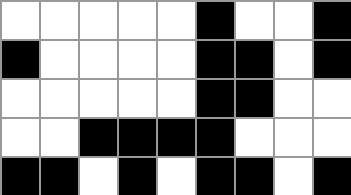[["white", "white", "white", "white", "white", "black", "white", "white", "black"], ["black", "white", "white", "white", "white", "black", "black", "white", "black"], ["white", "white", "white", "white", "white", "black", "black", "white", "white"], ["white", "white", "black", "black", "black", "black", "white", "white", "white"], ["black", "black", "white", "black", "white", "black", "black", "white", "black"]]